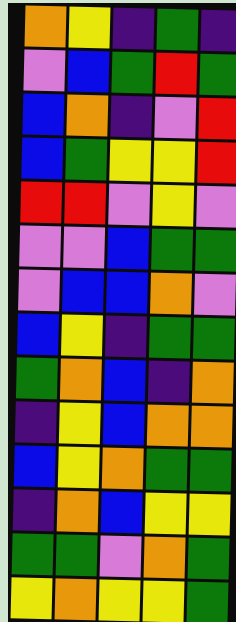[["orange", "yellow", "indigo", "green", "indigo"], ["violet", "blue", "green", "red", "green"], ["blue", "orange", "indigo", "violet", "red"], ["blue", "green", "yellow", "yellow", "red"], ["red", "red", "violet", "yellow", "violet"], ["violet", "violet", "blue", "green", "green"], ["violet", "blue", "blue", "orange", "violet"], ["blue", "yellow", "indigo", "green", "green"], ["green", "orange", "blue", "indigo", "orange"], ["indigo", "yellow", "blue", "orange", "orange"], ["blue", "yellow", "orange", "green", "green"], ["indigo", "orange", "blue", "yellow", "yellow"], ["green", "green", "violet", "orange", "green"], ["yellow", "orange", "yellow", "yellow", "green"]]